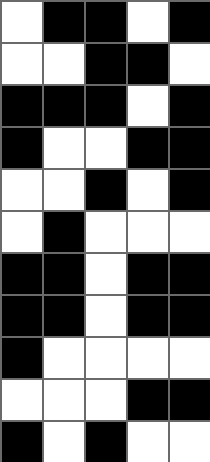[["white", "black", "black", "white", "black"], ["white", "white", "black", "black", "white"], ["black", "black", "black", "white", "black"], ["black", "white", "white", "black", "black"], ["white", "white", "black", "white", "black"], ["white", "black", "white", "white", "white"], ["black", "black", "white", "black", "black"], ["black", "black", "white", "black", "black"], ["black", "white", "white", "white", "white"], ["white", "white", "white", "black", "black"], ["black", "white", "black", "white", "white"]]